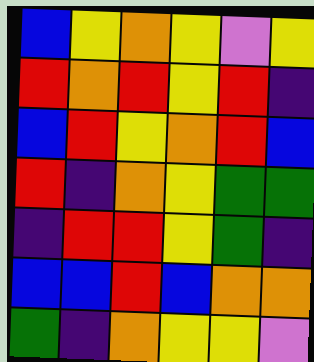[["blue", "yellow", "orange", "yellow", "violet", "yellow"], ["red", "orange", "red", "yellow", "red", "indigo"], ["blue", "red", "yellow", "orange", "red", "blue"], ["red", "indigo", "orange", "yellow", "green", "green"], ["indigo", "red", "red", "yellow", "green", "indigo"], ["blue", "blue", "red", "blue", "orange", "orange"], ["green", "indigo", "orange", "yellow", "yellow", "violet"]]